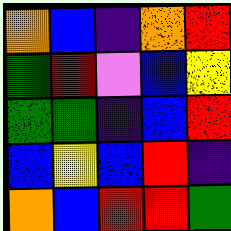[["orange", "blue", "indigo", "orange", "red"], ["green", "red", "violet", "blue", "yellow"], ["green", "green", "indigo", "blue", "red"], ["blue", "yellow", "blue", "red", "indigo"], ["orange", "blue", "red", "red", "green"]]